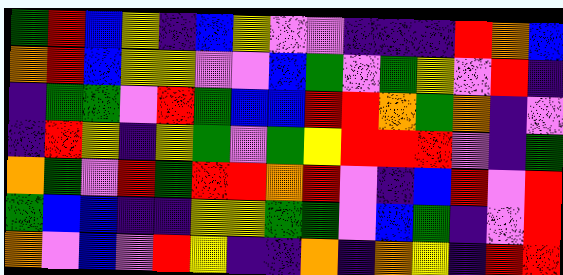[["green", "red", "blue", "yellow", "indigo", "blue", "yellow", "violet", "violet", "indigo", "indigo", "indigo", "red", "orange", "blue"], ["orange", "red", "blue", "yellow", "yellow", "violet", "violet", "blue", "green", "violet", "green", "yellow", "violet", "red", "indigo"], ["indigo", "green", "green", "violet", "red", "green", "blue", "blue", "red", "red", "orange", "green", "orange", "indigo", "violet"], ["indigo", "red", "yellow", "indigo", "yellow", "green", "violet", "green", "yellow", "red", "red", "red", "violet", "indigo", "green"], ["orange", "green", "violet", "red", "green", "red", "red", "orange", "red", "violet", "indigo", "blue", "red", "violet", "red"], ["green", "blue", "blue", "indigo", "indigo", "yellow", "yellow", "green", "green", "violet", "blue", "green", "indigo", "violet", "red"], ["orange", "violet", "blue", "violet", "red", "yellow", "indigo", "indigo", "orange", "indigo", "orange", "yellow", "indigo", "red", "red"]]